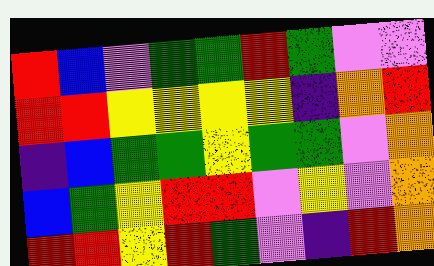[["red", "blue", "violet", "green", "green", "red", "green", "violet", "violet"], ["red", "red", "yellow", "yellow", "yellow", "yellow", "indigo", "orange", "red"], ["indigo", "blue", "green", "green", "yellow", "green", "green", "violet", "orange"], ["blue", "green", "yellow", "red", "red", "violet", "yellow", "violet", "orange"], ["red", "red", "yellow", "red", "green", "violet", "indigo", "red", "orange"]]